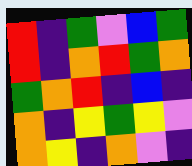[["red", "indigo", "green", "violet", "blue", "green"], ["red", "indigo", "orange", "red", "green", "orange"], ["green", "orange", "red", "indigo", "blue", "indigo"], ["orange", "indigo", "yellow", "green", "yellow", "violet"], ["orange", "yellow", "indigo", "orange", "violet", "indigo"]]